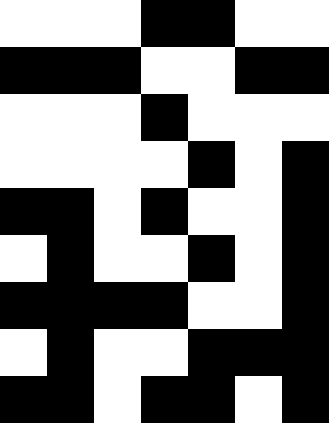[["white", "white", "white", "black", "black", "white", "white"], ["black", "black", "black", "white", "white", "black", "black"], ["white", "white", "white", "black", "white", "white", "white"], ["white", "white", "white", "white", "black", "white", "black"], ["black", "black", "white", "black", "white", "white", "black"], ["white", "black", "white", "white", "black", "white", "black"], ["black", "black", "black", "black", "white", "white", "black"], ["white", "black", "white", "white", "black", "black", "black"], ["black", "black", "white", "black", "black", "white", "black"]]